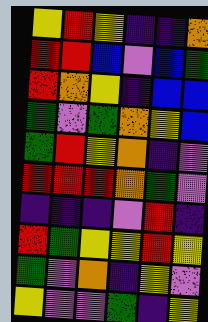[["yellow", "red", "yellow", "indigo", "indigo", "orange"], ["red", "red", "blue", "violet", "blue", "green"], ["red", "orange", "yellow", "indigo", "blue", "blue"], ["green", "violet", "green", "orange", "yellow", "blue"], ["green", "red", "yellow", "orange", "indigo", "violet"], ["red", "red", "red", "orange", "green", "violet"], ["indigo", "indigo", "indigo", "violet", "red", "indigo"], ["red", "green", "yellow", "yellow", "red", "yellow"], ["green", "violet", "orange", "indigo", "yellow", "violet"], ["yellow", "violet", "violet", "green", "indigo", "yellow"]]